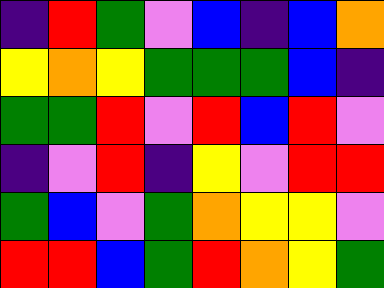[["indigo", "red", "green", "violet", "blue", "indigo", "blue", "orange"], ["yellow", "orange", "yellow", "green", "green", "green", "blue", "indigo"], ["green", "green", "red", "violet", "red", "blue", "red", "violet"], ["indigo", "violet", "red", "indigo", "yellow", "violet", "red", "red"], ["green", "blue", "violet", "green", "orange", "yellow", "yellow", "violet"], ["red", "red", "blue", "green", "red", "orange", "yellow", "green"]]